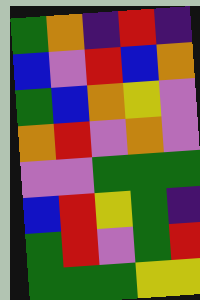[["green", "orange", "indigo", "red", "indigo"], ["blue", "violet", "red", "blue", "orange"], ["green", "blue", "orange", "yellow", "violet"], ["orange", "red", "violet", "orange", "violet"], ["violet", "violet", "green", "green", "green"], ["blue", "red", "yellow", "green", "indigo"], ["green", "red", "violet", "green", "red"], ["green", "green", "green", "yellow", "yellow"]]